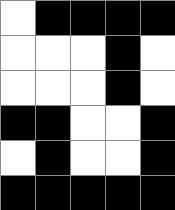[["white", "black", "black", "black", "black"], ["white", "white", "white", "black", "white"], ["white", "white", "white", "black", "white"], ["black", "black", "white", "white", "black"], ["white", "black", "white", "white", "black"], ["black", "black", "black", "black", "black"]]